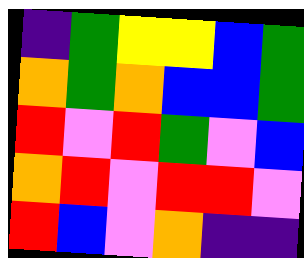[["indigo", "green", "yellow", "yellow", "blue", "green"], ["orange", "green", "orange", "blue", "blue", "green"], ["red", "violet", "red", "green", "violet", "blue"], ["orange", "red", "violet", "red", "red", "violet"], ["red", "blue", "violet", "orange", "indigo", "indigo"]]